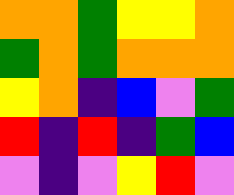[["orange", "orange", "green", "yellow", "yellow", "orange"], ["green", "orange", "green", "orange", "orange", "orange"], ["yellow", "orange", "indigo", "blue", "violet", "green"], ["red", "indigo", "red", "indigo", "green", "blue"], ["violet", "indigo", "violet", "yellow", "red", "violet"]]